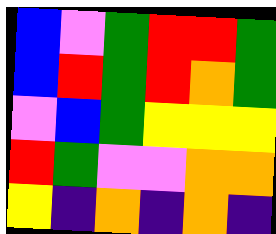[["blue", "violet", "green", "red", "red", "green"], ["blue", "red", "green", "red", "orange", "green"], ["violet", "blue", "green", "yellow", "yellow", "yellow"], ["red", "green", "violet", "violet", "orange", "orange"], ["yellow", "indigo", "orange", "indigo", "orange", "indigo"]]